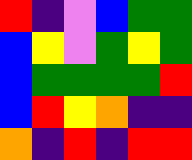[["red", "indigo", "violet", "blue", "green", "green"], ["blue", "yellow", "violet", "green", "yellow", "green"], ["blue", "green", "green", "green", "green", "red"], ["blue", "red", "yellow", "orange", "indigo", "indigo"], ["orange", "indigo", "red", "indigo", "red", "red"]]